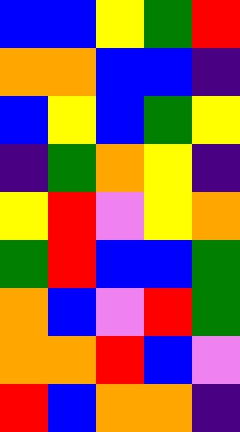[["blue", "blue", "yellow", "green", "red"], ["orange", "orange", "blue", "blue", "indigo"], ["blue", "yellow", "blue", "green", "yellow"], ["indigo", "green", "orange", "yellow", "indigo"], ["yellow", "red", "violet", "yellow", "orange"], ["green", "red", "blue", "blue", "green"], ["orange", "blue", "violet", "red", "green"], ["orange", "orange", "red", "blue", "violet"], ["red", "blue", "orange", "orange", "indigo"]]